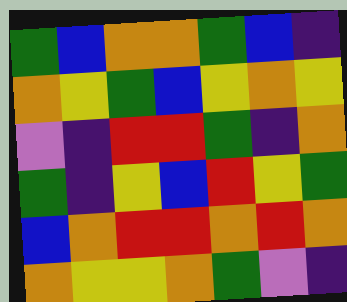[["green", "blue", "orange", "orange", "green", "blue", "indigo"], ["orange", "yellow", "green", "blue", "yellow", "orange", "yellow"], ["violet", "indigo", "red", "red", "green", "indigo", "orange"], ["green", "indigo", "yellow", "blue", "red", "yellow", "green"], ["blue", "orange", "red", "red", "orange", "red", "orange"], ["orange", "yellow", "yellow", "orange", "green", "violet", "indigo"]]